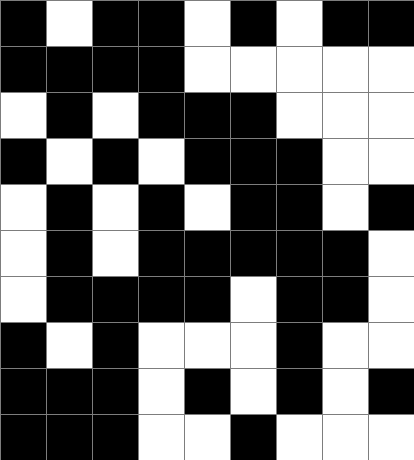[["black", "white", "black", "black", "white", "black", "white", "black", "black"], ["black", "black", "black", "black", "white", "white", "white", "white", "white"], ["white", "black", "white", "black", "black", "black", "white", "white", "white"], ["black", "white", "black", "white", "black", "black", "black", "white", "white"], ["white", "black", "white", "black", "white", "black", "black", "white", "black"], ["white", "black", "white", "black", "black", "black", "black", "black", "white"], ["white", "black", "black", "black", "black", "white", "black", "black", "white"], ["black", "white", "black", "white", "white", "white", "black", "white", "white"], ["black", "black", "black", "white", "black", "white", "black", "white", "black"], ["black", "black", "black", "white", "white", "black", "white", "white", "white"]]